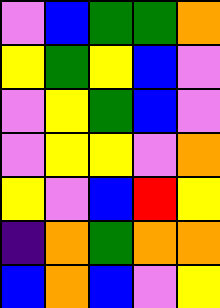[["violet", "blue", "green", "green", "orange"], ["yellow", "green", "yellow", "blue", "violet"], ["violet", "yellow", "green", "blue", "violet"], ["violet", "yellow", "yellow", "violet", "orange"], ["yellow", "violet", "blue", "red", "yellow"], ["indigo", "orange", "green", "orange", "orange"], ["blue", "orange", "blue", "violet", "yellow"]]